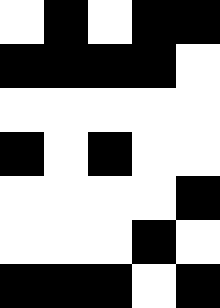[["white", "black", "white", "black", "black"], ["black", "black", "black", "black", "white"], ["white", "white", "white", "white", "white"], ["black", "white", "black", "white", "white"], ["white", "white", "white", "white", "black"], ["white", "white", "white", "black", "white"], ["black", "black", "black", "white", "black"]]